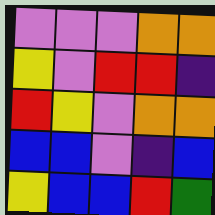[["violet", "violet", "violet", "orange", "orange"], ["yellow", "violet", "red", "red", "indigo"], ["red", "yellow", "violet", "orange", "orange"], ["blue", "blue", "violet", "indigo", "blue"], ["yellow", "blue", "blue", "red", "green"]]